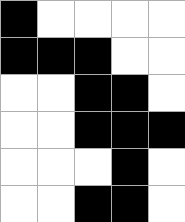[["black", "white", "white", "white", "white"], ["black", "black", "black", "white", "white"], ["white", "white", "black", "black", "white"], ["white", "white", "black", "black", "black"], ["white", "white", "white", "black", "white"], ["white", "white", "black", "black", "white"]]